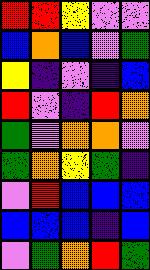[["red", "red", "yellow", "violet", "violet"], ["blue", "orange", "blue", "violet", "green"], ["yellow", "indigo", "violet", "indigo", "blue"], ["red", "violet", "indigo", "red", "orange"], ["green", "violet", "orange", "orange", "violet"], ["green", "orange", "yellow", "green", "indigo"], ["violet", "red", "blue", "blue", "blue"], ["blue", "blue", "blue", "indigo", "blue"], ["violet", "green", "orange", "red", "green"]]